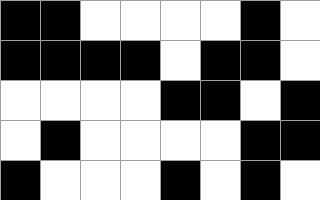[["black", "black", "white", "white", "white", "white", "black", "white"], ["black", "black", "black", "black", "white", "black", "black", "white"], ["white", "white", "white", "white", "black", "black", "white", "black"], ["white", "black", "white", "white", "white", "white", "black", "black"], ["black", "white", "white", "white", "black", "white", "black", "white"]]